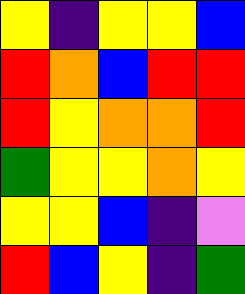[["yellow", "indigo", "yellow", "yellow", "blue"], ["red", "orange", "blue", "red", "red"], ["red", "yellow", "orange", "orange", "red"], ["green", "yellow", "yellow", "orange", "yellow"], ["yellow", "yellow", "blue", "indigo", "violet"], ["red", "blue", "yellow", "indigo", "green"]]